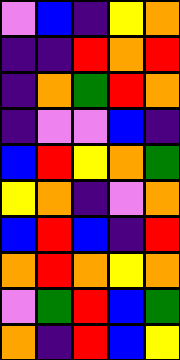[["violet", "blue", "indigo", "yellow", "orange"], ["indigo", "indigo", "red", "orange", "red"], ["indigo", "orange", "green", "red", "orange"], ["indigo", "violet", "violet", "blue", "indigo"], ["blue", "red", "yellow", "orange", "green"], ["yellow", "orange", "indigo", "violet", "orange"], ["blue", "red", "blue", "indigo", "red"], ["orange", "red", "orange", "yellow", "orange"], ["violet", "green", "red", "blue", "green"], ["orange", "indigo", "red", "blue", "yellow"]]